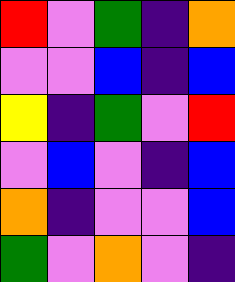[["red", "violet", "green", "indigo", "orange"], ["violet", "violet", "blue", "indigo", "blue"], ["yellow", "indigo", "green", "violet", "red"], ["violet", "blue", "violet", "indigo", "blue"], ["orange", "indigo", "violet", "violet", "blue"], ["green", "violet", "orange", "violet", "indigo"]]